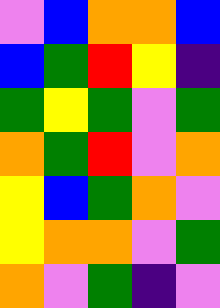[["violet", "blue", "orange", "orange", "blue"], ["blue", "green", "red", "yellow", "indigo"], ["green", "yellow", "green", "violet", "green"], ["orange", "green", "red", "violet", "orange"], ["yellow", "blue", "green", "orange", "violet"], ["yellow", "orange", "orange", "violet", "green"], ["orange", "violet", "green", "indigo", "violet"]]